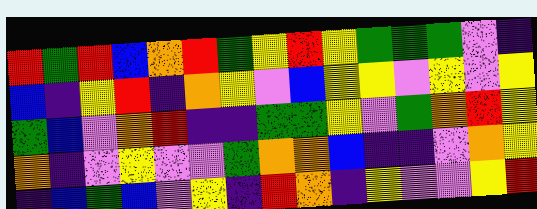[["red", "green", "red", "blue", "orange", "red", "green", "yellow", "red", "yellow", "green", "green", "green", "violet", "indigo"], ["blue", "indigo", "yellow", "red", "indigo", "orange", "yellow", "violet", "blue", "yellow", "yellow", "violet", "yellow", "violet", "yellow"], ["green", "blue", "violet", "orange", "red", "indigo", "indigo", "green", "green", "yellow", "violet", "green", "orange", "red", "yellow"], ["orange", "indigo", "violet", "yellow", "violet", "violet", "green", "orange", "orange", "blue", "indigo", "indigo", "violet", "orange", "yellow"], ["indigo", "blue", "green", "blue", "violet", "yellow", "indigo", "red", "orange", "indigo", "yellow", "violet", "violet", "yellow", "red"]]